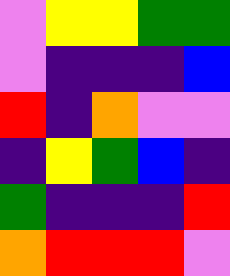[["violet", "yellow", "yellow", "green", "green"], ["violet", "indigo", "indigo", "indigo", "blue"], ["red", "indigo", "orange", "violet", "violet"], ["indigo", "yellow", "green", "blue", "indigo"], ["green", "indigo", "indigo", "indigo", "red"], ["orange", "red", "red", "red", "violet"]]